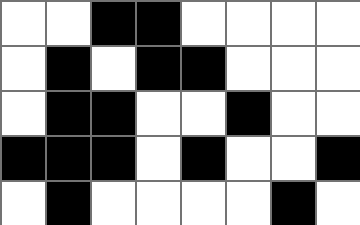[["white", "white", "black", "black", "white", "white", "white", "white"], ["white", "black", "white", "black", "black", "white", "white", "white"], ["white", "black", "black", "white", "white", "black", "white", "white"], ["black", "black", "black", "white", "black", "white", "white", "black"], ["white", "black", "white", "white", "white", "white", "black", "white"]]